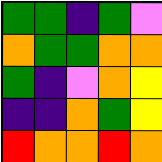[["green", "green", "indigo", "green", "violet"], ["orange", "green", "green", "orange", "orange"], ["green", "indigo", "violet", "orange", "yellow"], ["indigo", "indigo", "orange", "green", "yellow"], ["red", "orange", "orange", "red", "orange"]]